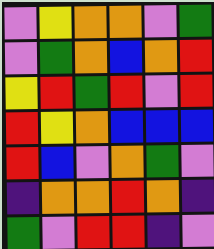[["violet", "yellow", "orange", "orange", "violet", "green"], ["violet", "green", "orange", "blue", "orange", "red"], ["yellow", "red", "green", "red", "violet", "red"], ["red", "yellow", "orange", "blue", "blue", "blue"], ["red", "blue", "violet", "orange", "green", "violet"], ["indigo", "orange", "orange", "red", "orange", "indigo"], ["green", "violet", "red", "red", "indigo", "violet"]]